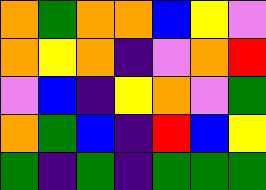[["orange", "green", "orange", "orange", "blue", "yellow", "violet"], ["orange", "yellow", "orange", "indigo", "violet", "orange", "red"], ["violet", "blue", "indigo", "yellow", "orange", "violet", "green"], ["orange", "green", "blue", "indigo", "red", "blue", "yellow"], ["green", "indigo", "green", "indigo", "green", "green", "green"]]